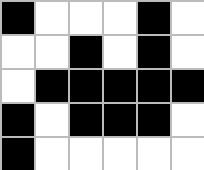[["black", "white", "white", "white", "black", "white"], ["white", "white", "black", "white", "black", "white"], ["white", "black", "black", "black", "black", "black"], ["black", "white", "black", "black", "black", "white"], ["black", "white", "white", "white", "white", "white"]]